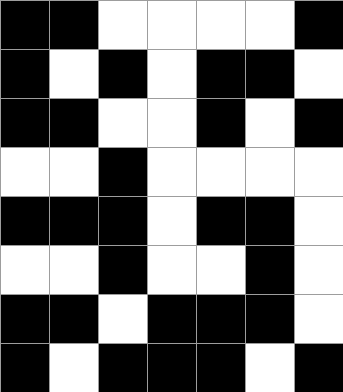[["black", "black", "white", "white", "white", "white", "black"], ["black", "white", "black", "white", "black", "black", "white"], ["black", "black", "white", "white", "black", "white", "black"], ["white", "white", "black", "white", "white", "white", "white"], ["black", "black", "black", "white", "black", "black", "white"], ["white", "white", "black", "white", "white", "black", "white"], ["black", "black", "white", "black", "black", "black", "white"], ["black", "white", "black", "black", "black", "white", "black"]]